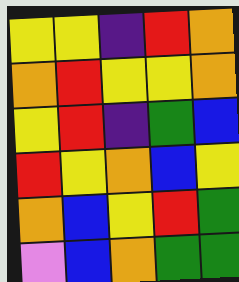[["yellow", "yellow", "indigo", "red", "orange"], ["orange", "red", "yellow", "yellow", "orange"], ["yellow", "red", "indigo", "green", "blue"], ["red", "yellow", "orange", "blue", "yellow"], ["orange", "blue", "yellow", "red", "green"], ["violet", "blue", "orange", "green", "green"]]